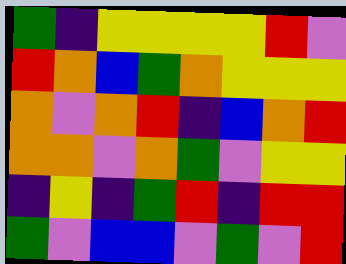[["green", "indigo", "yellow", "yellow", "yellow", "yellow", "red", "violet"], ["red", "orange", "blue", "green", "orange", "yellow", "yellow", "yellow"], ["orange", "violet", "orange", "red", "indigo", "blue", "orange", "red"], ["orange", "orange", "violet", "orange", "green", "violet", "yellow", "yellow"], ["indigo", "yellow", "indigo", "green", "red", "indigo", "red", "red"], ["green", "violet", "blue", "blue", "violet", "green", "violet", "red"]]